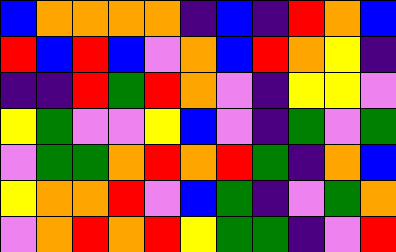[["blue", "orange", "orange", "orange", "orange", "indigo", "blue", "indigo", "red", "orange", "blue"], ["red", "blue", "red", "blue", "violet", "orange", "blue", "red", "orange", "yellow", "indigo"], ["indigo", "indigo", "red", "green", "red", "orange", "violet", "indigo", "yellow", "yellow", "violet"], ["yellow", "green", "violet", "violet", "yellow", "blue", "violet", "indigo", "green", "violet", "green"], ["violet", "green", "green", "orange", "red", "orange", "red", "green", "indigo", "orange", "blue"], ["yellow", "orange", "orange", "red", "violet", "blue", "green", "indigo", "violet", "green", "orange"], ["violet", "orange", "red", "orange", "red", "yellow", "green", "green", "indigo", "violet", "red"]]